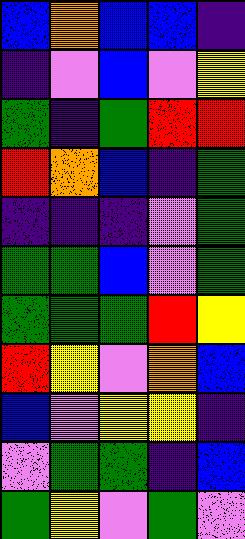[["blue", "orange", "blue", "blue", "indigo"], ["indigo", "violet", "blue", "violet", "yellow"], ["green", "indigo", "green", "red", "red"], ["red", "orange", "blue", "indigo", "green"], ["indigo", "indigo", "indigo", "violet", "green"], ["green", "green", "blue", "violet", "green"], ["green", "green", "green", "red", "yellow"], ["red", "yellow", "violet", "orange", "blue"], ["blue", "violet", "yellow", "yellow", "indigo"], ["violet", "green", "green", "indigo", "blue"], ["green", "yellow", "violet", "green", "violet"]]